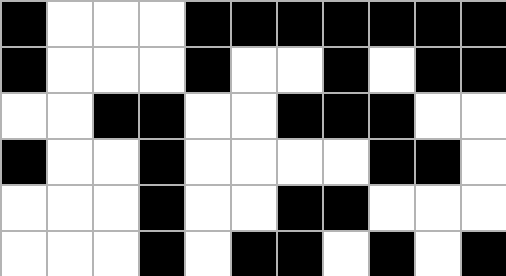[["black", "white", "white", "white", "black", "black", "black", "black", "black", "black", "black"], ["black", "white", "white", "white", "black", "white", "white", "black", "white", "black", "black"], ["white", "white", "black", "black", "white", "white", "black", "black", "black", "white", "white"], ["black", "white", "white", "black", "white", "white", "white", "white", "black", "black", "white"], ["white", "white", "white", "black", "white", "white", "black", "black", "white", "white", "white"], ["white", "white", "white", "black", "white", "black", "black", "white", "black", "white", "black"]]